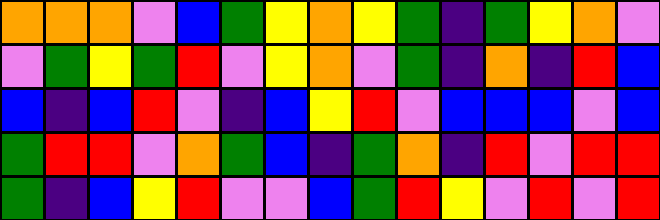[["orange", "orange", "orange", "violet", "blue", "green", "yellow", "orange", "yellow", "green", "indigo", "green", "yellow", "orange", "violet"], ["violet", "green", "yellow", "green", "red", "violet", "yellow", "orange", "violet", "green", "indigo", "orange", "indigo", "red", "blue"], ["blue", "indigo", "blue", "red", "violet", "indigo", "blue", "yellow", "red", "violet", "blue", "blue", "blue", "violet", "blue"], ["green", "red", "red", "violet", "orange", "green", "blue", "indigo", "green", "orange", "indigo", "red", "violet", "red", "red"], ["green", "indigo", "blue", "yellow", "red", "violet", "violet", "blue", "green", "red", "yellow", "violet", "red", "violet", "red"]]